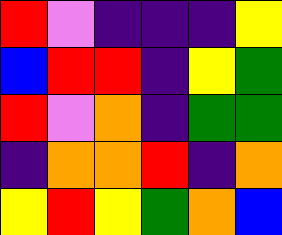[["red", "violet", "indigo", "indigo", "indigo", "yellow"], ["blue", "red", "red", "indigo", "yellow", "green"], ["red", "violet", "orange", "indigo", "green", "green"], ["indigo", "orange", "orange", "red", "indigo", "orange"], ["yellow", "red", "yellow", "green", "orange", "blue"]]